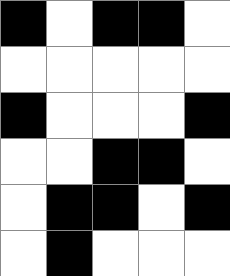[["black", "white", "black", "black", "white"], ["white", "white", "white", "white", "white"], ["black", "white", "white", "white", "black"], ["white", "white", "black", "black", "white"], ["white", "black", "black", "white", "black"], ["white", "black", "white", "white", "white"]]